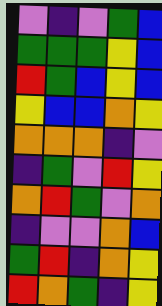[["violet", "indigo", "violet", "green", "blue"], ["green", "green", "green", "yellow", "blue"], ["red", "green", "blue", "yellow", "blue"], ["yellow", "blue", "blue", "orange", "yellow"], ["orange", "orange", "orange", "indigo", "violet"], ["indigo", "green", "violet", "red", "yellow"], ["orange", "red", "green", "violet", "orange"], ["indigo", "violet", "violet", "orange", "blue"], ["green", "red", "indigo", "orange", "yellow"], ["red", "orange", "green", "indigo", "yellow"]]